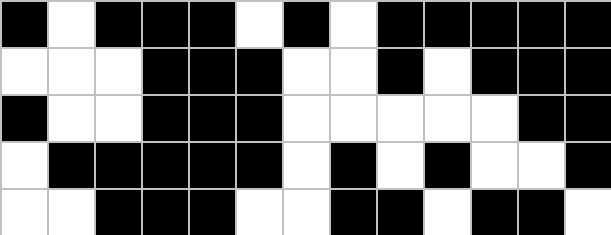[["black", "white", "black", "black", "black", "white", "black", "white", "black", "black", "black", "black", "black"], ["white", "white", "white", "black", "black", "black", "white", "white", "black", "white", "black", "black", "black"], ["black", "white", "white", "black", "black", "black", "white", "white", "white", "white", "white", "black", "black"], ["white", "black", "black", "black", "black", "black", "white", "black", "white", "black", "white", "white", "black"], ["white", "white", "black", "black", "black", "white", "white", "black", "black", "white", "black", "black", "white"]]